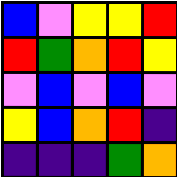[["blue", "violet", "yellow", "yellow", "red"], ["red", "green", "orange", "red", "yellow"], ["violet", "blue", "violet", "blue", "violet"], ["yellow", "blue", "orange", "red", "indigo"], ["indigo", "indigo", "indigo", "green", "orange"]]